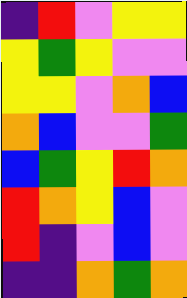[["indigo", "red", "violet", "yellow", "yellow"], ["yellow", "green", "yellow", "violet", "violet"], ["yellow", "yellow", "violet", "orange", "blue"], ["orange", "blue", "violet", "violet", "green"], ["blue", "green", "yellow", "red", "orange"], ["red", "orange", "yellow", "blue", "violet"], ["red", "indigo", "violet", "blue", "violet"], ["indigo", "indigo", "orange", "green", "orange"]]